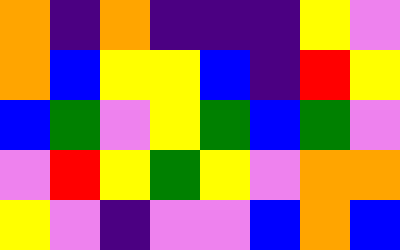[["orange", "indigo", "orange", "indigo", "indigo", "indigo", "yellow", "violet"], ["orange", "blue", "yellow", "yellow", "blue", "indigo", "red", "yellow"], ["blue", "green", "violet", "yellow", "green", "blue", "green", "violet"], ["violet", "red", "yellow", "green", "yellow", "violet", "orange", "orange"], ["yellow", "violet", "indigo", "violet", "violet", "blue", "orange", "blue"]]